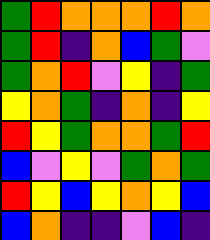[["green", "red", "orange", "orange", "orange", "red", "orange"], ["green", "red", "indigo", "orange", "blue", "green", "violet"], ["green", "orange", "red", "violet", "yellow", "indigo", "green"], ["yellow", "orange", "green", "indigo", "orange", "indigo", "yellow"], ["red", "yellow", "green", "orange", "orange", "green", "red"], ["blue", "violet", "yellow", "violet", "green", "orange", "green"], ["red", "yellow", "blue", "yellow", "orange", "yellow", "blue"], ["blue", "orange", "indigo", "indigo", "violet", "blue", "indigo"]]